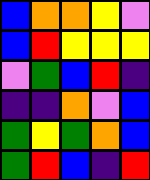[["blue", "orange", "orange", "yellow", "violet"], ["blue", "red", "yellow", "yellow", "yellow"], ["violet", "green", "blue", "red", "indigo"], ["indigo", "indigo", "orange", "violet", "blue"], ["green", "yellow", "green", "orange", "blue"], ["green", "red", "blue", "indigo", "red"]]